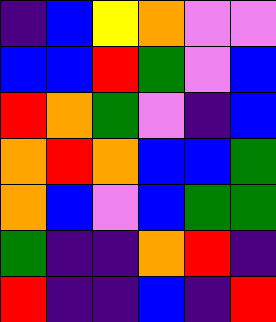[["indigo", "blue", "yellow", "orange", "violet", "violet"], ["blue", "blue", "red", "green", "violet", "blue"], ["red", "orange", "green", "violet", "indigo", "blue"], ["orange", "red", "orange", "blue", "blue", "green"], ["orange", "blue", "violet", "blue", "green", "green"], ["green", "indigo", "indigo", "orange", "red", "indigo"], ["red", "indigo", "indigo", "blue", "indigo", "red"]]